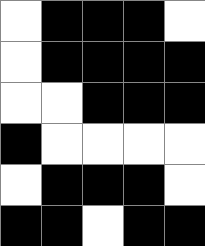[["white", "black", "black", "black", "white"], ["white", "black", "black", "black", "black"], ["white", "white", "black", "black", "black"], ["black", "white", "white", "white", "white"], ["white", "black", "black", "black", "white"], ["black", "black", "white", "black", "black"]]